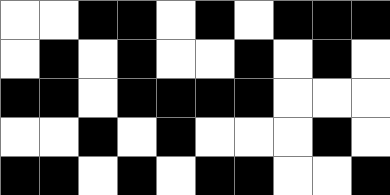[["white", "white", "black", "black", "white", "black", "white", "black", "black", "black"], ["white", "black", "white", "black", "white", "white", "black", "white", "black", "white"], ["black", "black", "white", "black", "black", "black", "black", "white", "white", "white"], ["white", "white", "black", "white", "black", "white", "white", "white", "black", "white"], ["black", "black", "white", "black", "white", "black", "black", "white", "white", "black"]]